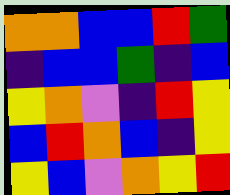[["orange", "orange", "blue", "blue", "red", "green"], ["indigo", "blue", "blue", "green", "indigo", "blue"], ["yellow", "orange", "violet", "indigo", "red", "yellow"], ["blue", "red", "orange", "blue", "indigo", "yellow"], ["yellow", "blue", "violet", "orange", "yellow", "red"]]